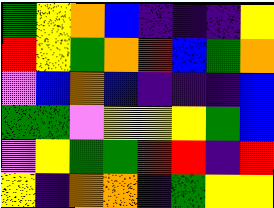[["green", "yellow", "orange", "blue", "indigo", "indigo", "indigo", "yellow"], ["red", "yellow", "green", "orange", "red", "blue", "green", "orange"], ["violet", "blue", "orange", "blue", "indigo", "indigo", "indigo", "blue"], ["green", "green", "violet", "yellow", "yellow", "yellow", "green", "blue"], ["violet", "yellow", "green", "green", "red", "red", "indigo", "red"], ["yellow", "indigo", "orange", "orange", "indigo", "green", "yellow", "yellow"]]